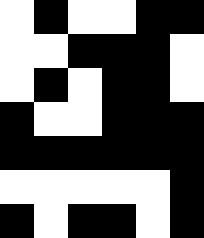[["white", "black", "white", "white", "black", "black"], ["white", "white", "black", "black", "black", "white"], ["white", "black", "white", "black", "black", "white"], ["black", "white", "white", "black", "black", "black"], ["black", "black", "black", "black", "black", "black"], ["white", "white", "white", "white", "white", "black"], ["black", "white", "black", "black", "white", "black"]]